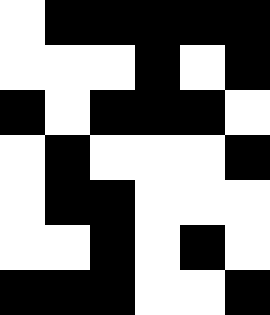[["white", "black", "black", "black", "black", "black"], ["white", "white", "white", "black", "white", "black"], ["black", "white", "black", "black", "black", "white"], ["white", "black", "white", "white", "white", "black"], ["white", "black", "black", "white", "white", "white"], ["white", "white", "black", "white", "black", "white"], ["black", "black", "black", "white", "white", "black"]]